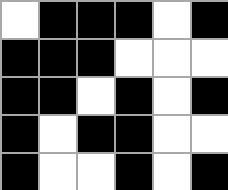[["white", "black", "black", "black", "white", "black"], ["black", "black", "black", "white", "white", "white"], ["black", "black", "white", "black", "white", "black"], ["black", "white", "black", "black", "white", "white"], ["black", "white", "white", "black", "white", "black"]]